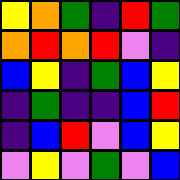[["yellow", "orange", "green", "indigo", "red", "green"], ["orange", "red", "orange", "red", "violet", "indigo"], ["blue", "yellow", "indigo", "green", "blue", "yellow"], ["indigo", "green", "indigo", "indigo", "blue", "red"], ["indigo", "blue", "red", "violet", "blue", "yellow"], ["violet", "yellow", "violet", "green", "violet", "blue"]]